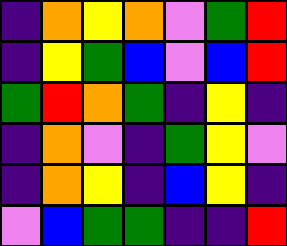[["indigo", "orange", "yellow", "orange", "violet", "green", "red"], ["indigo", "yellow", "green", "blue", "violet", "blue", "red"], ["green", "red", "orange", "green", "indigo", "yellow", "indigo"], ["indigo", "orange", "violet", "indigo", "green", "yellow", "violet"], ["indigo", "orange", "yellow", "indigo", "blue", "yellow", "indigo"], ["violet", "blue", "green", "green", "indigo", "indigo", "red"]]